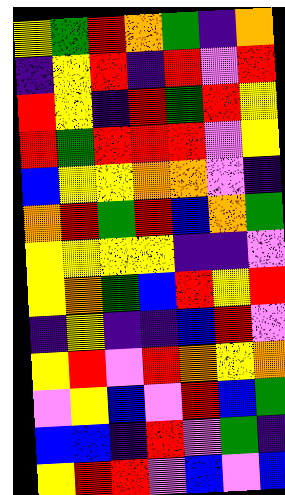[["yellow", "green", "red", "orange", "green", "indigo", "orange"], ["indigo", "yellow", "red", "indigo", "red", "violet", "red"], ["red", "yellow", "indigo", "red", "green", "red", "yellow"], ["red", "green", "red", "red", "red", "violet", "yellow"], ["blue", "yellow", "yellow", "orange", "orange", "violet", "indigo"], ["orange", "red", "green", "red", "blue", "orange", "green"], ["yellow", "yellow", "yellow", "yellow", "indigo", "indigo", "violet"], ["yellow", "orange", "green", "blue", "red", "yellow", "red"], ["indigo", "yellow", "indigo", "indigo", "blue", "red", "violet"], ["yellow", "red", "violet", "red", "orange", "yellow", "orange"], ["violet", "yellow", "blue", "violet", "red", "blue", "green"], ["blue", "blue", "indigo", "red", "violet", "green", "indigo"], ["yellow", "red", "red", "violet", "blue", "violet", "blue"]]